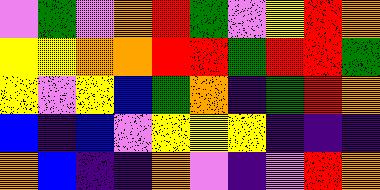[["violet", "green", "violet", "orange", "red", "green", "violet", "yellow", "red", "orange"], ["yellow", "yellow", "orange", "orange", "red", "red", "green", "red", "red", "green"], ["yellow", "violet", "yellow", "blue", "green", "orange", "indigo", "green", "red", "orange"], ["blue", "indigo", "blue", "violet", "yellow", "yellow", "yellow", "indigo", "indigo", "indigo"], ["orange", "blue", "indigo", "indigo", "orange", "violet", "indigo", "violet", "red", "orange"]]